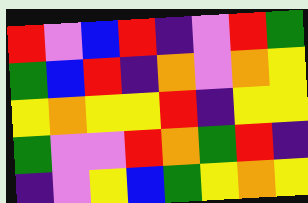[["red", "violet", "blue", "red", "indigo", "violet", "red", "green"], ["green", "blue", "red", "indigo", "orange", "violet", "orange", "yellow"], ["yellow", "orange", "yellow", "yellow", "red", "indigo", "yellow", "yellow"], ["green", "violet", "violet", "red", "orange", "green", "red", "indigo"], ["indigo", "violet", "yellow", "blue", "green", "yellow", "orange", "yellow"]]